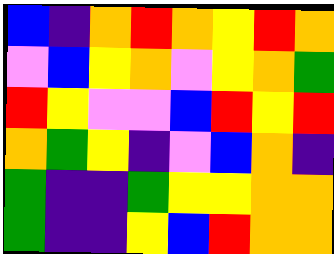[["blue", "indigo", "orange", "red", "orange", "yellow", "red", "orange"], ["violet", "blue", "yellow", "orange", "violet", "yellow", "orange", "green"], ["red", "yellow", "violet", "violet", "blue", "red", "yellow", "red"], ["orange", "green", "yellow", "indigo", "violet", "blue", "orange", "indigo"], ["green", "indigo", "indigo", "green", "yellow", "yellow", "orange", "orange"], ["green", "indigo", "indigo", "yellow", "blue", "red", "orange", "orange"]]